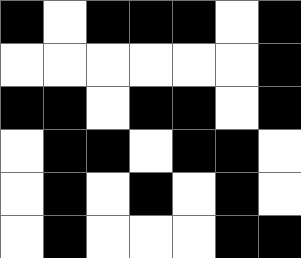[["black", "white", "black", "black", "black", "white", "black"], ["white", "white", "white", "white", "white", "white", "black"], ["black", "black", "white", "black", "black", "white", "black"], ["white", "black", "black", "white", "black", "black", "white"], ["white", "black", "white", "black", "white", "black", "white"], ["white", "black", "white", "white", "white", "black", "black"]]